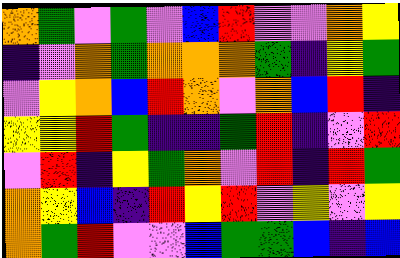[["orange", "green", "violet", "green", "violet", "blue", "red", "violet", "violet", "orange", "yellow"], ["indigo", "violet", "orange", "green", "orange", "orange", "orange", "green", "indigo", "yellow", "green"], ["violet", "yellow", "orange", "blue", "red", "orange", "violet", "orange", "blue", "red", "indigo"], ["yellow", "yellow", "red", "green", "indigo", "indigo", "green", "red", "indigo", "violet", "red"], ["violet", "red", "indigo", "yellow", "green", "orange", "violet", "red", "indigo", "red", "green"], ["orange", "yellow", "blue", "indigo", "red", "yellow", "red", "violet", "yellow", "violet", "yellow"], ["orange", "green", "red", "violet", "violet", "blue", "green", "green", "blue", "indigo", "blue"]]